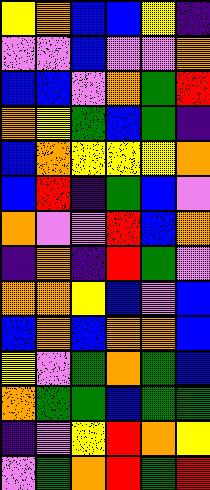[["yellow", "orange", "blue", "blue", "yellow", "indigo"], ["violet", "violet", "blue", "violet", "violet", "orange"], ["blue", "blue", "violet", "orange", "green", "red"], ["orange", "yellow", "green", "blue", "green", "indigo"], ["blue", "orange", "yellow", "yellow", "yellow", "orange"], ["blue", "red", "indigo", "green", "blue", "violet"], ["orange", "violet", "violet", "red", "blue", "orange"], ["indigo", "orange", "indigo", "red", "green", "violet"], ["orange", "orange", "yellow", "blue", "violet", "blue"], ["blue", "orange", "blue", "orange", "orange", "blue"], ["yellow", "violet", "green", "orange", "green", "blue"], ["orange", "green", "green", "blue", "green", "green"], ["indigo", "violet", "yellow", "red", "orange", "yellow"], ["violet", "green", "orange", "red", "green", "red"]]